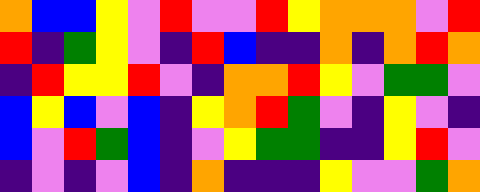[["orange", "blue", "blue", "yellow", "violet", "red", "violet", "violet", "red", "yellow", "orange", "orange", "orange", "violet", "red"], ["red", "indigo", "green", "yellow", "violet", "indigo", "red", "blue", "indigo", "indigo", "orange", "indigo", "orange", "red", "orange"], ["indigo", "red", "yellow", "yellow", "red", "violet", "indigo", "orange", "orange", "red", "yellow", "violet", "green", "green", "violet"], ["blue", "yellow", "blue", "violet", "blue", "indigo", "yellow", "orange", "red", "green", "violet", "indigo", "yellow", "violet", "indigo"], ["blue", "violet", "red", "green", "blue", "indigo", "violet", "yellow", "green", "green", "indigo", "indigo", "yellow", "red", "violet"], ["indigo", "violet", "indigo", "violet", "blue", "indigo", "orange", "indigo", "indigo", "indigo", "yellow", "violet", "violet", "green", "orange"]]